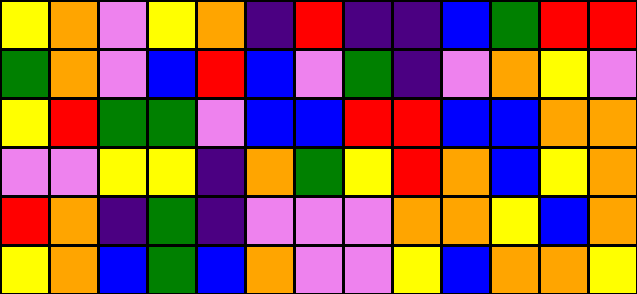[["yellow", "orange", "violet", "yellow", "orange", "indigo", "red", "indigo", "indigo", "blue", "green", "red", "red"], ["green", "orange", "violet", "blue", "red", "blue", "violet", "green", "indigo", "violet", "orange", "yellow", "violet"], ["yellow", "red", "green", "green", "violet", "blue", "blue", "red", "red", "blue", "blue", "orange", "orange"], ["violet", "violet", "yellow", "yellow", "indigo", "orange", "green", "yellow", "red", "orange", "blue", "yellow", "orange"], ["red", "orange", "indigo", "green", "indigo", "violet", "violet", "violet", "orange", "orange", "yellow", "blue", "orange"], ["yellow", "orange", "blue", "green", "blue", "orange", "violet", "violet", "yellow", "blue", "orange", "orange", "yellow"]]